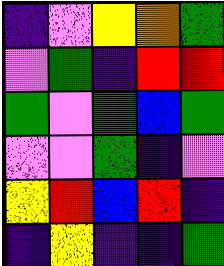[["indigo", "violet", "yellow", "orange", "green"], ["violet", "green", "indigo", "red", "red"], ["green", "violet", "green", "blue", "green"], ["violet", "violet", "green", "indigo", "violet"], ["yellow", "red", "blue", "red", "indigo"], ["indigo", "yellow", "indigo", "indigo", "green"]]